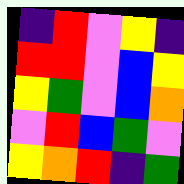[["indigo", "red", "violet", "yellow", "indigo"], ["red", "red", "violet", "blue", "yellow"], ["yellow", "green", "violet", "blue", "orange"], ["violet", "red", "blue", "green", "violet"], ["yellow", "orange", "red", "indigo", "green"]]